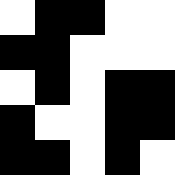[["white", "black", "black", "white", "white"], ["black", "black", "white", "white", "white"], ["white", "black", "white", "black", "black"], ["black", "white", "white", "black", "black"], ["black", "black", "white", "black", "white"]]